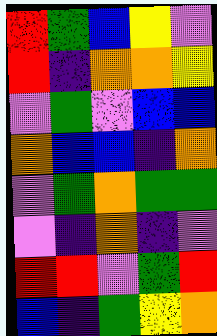[["red", "green", "blue", "yellow", "violet"], ["red", "indigo", "orange", "orange", "yellow"], ["violet", "green", "violet", "blue", "blue"], ["orange", "blue", "blue", "indigo", "orange"], ["violet", "green", "orange", "green", "green"], ["violet", "indigo", "orange", "indigo", "violet"], ["red", "red", "violet", "green", "red"], ["blue", "indigo", "green", "yellow", "orange"]]